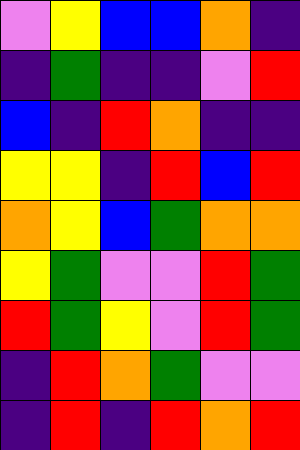[["violet", "yellow", "blue", "blue", "orange", "indigo"], ["indigo", "green", "indigo", "indigo", "violet", "red"], ["blue", "indigo", "red", "orange", "indigo", "indigo"], ["yellow", "yellow", "indigo", "red", "blue", "red"], ["orange", "yellow", "blue", "green", "orange", "orange"], ["yellow", "green", "violet", "violet", "red", "green"], ["red", "green", "yellow", "violet", "red", "green"], ["indigo", "red", "orange", "green", "violet", "violet"], ["indigo", "red", "indigo", "red", "orange", "red"]]